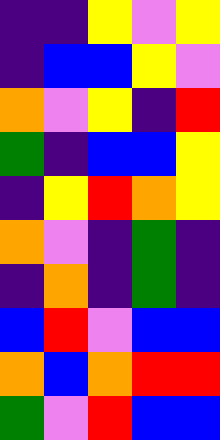[["indigo", "indigo", "yellow", "violet", "yellow"], ["indigo", "blue", "blue", "yellow", "violet"], ["orange", "violet", "yellow", "indigo", "red"], ["green", "indigo", "blue", "blue", "yellow"], ["indigo", "yellow", "red", "orange", "yellow"], ["orange", "violet", "indigo", "green", "indigo"], ["indigo", "orange", "indigo", "green", "indigo"], ["blue", "red", "violet", "blue", "blue"], ["orange", "blue", "orange", "red", "red"], ["green", "violet", "red", "blue", "blue"]]